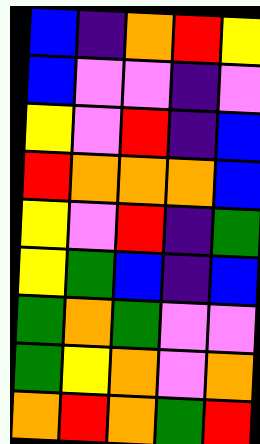[["blue", "indigo", "orange", "red", "yellow"], ["blue", "violet", "violet", "indigo", "violet"], ["yellow", "violet", "red", "indigo", "blue"], ["red", "orange", "orange", "orange", "blue"], ["yellow", "violet", "red", "indigo", "green"], ["yellow", "green", "blue", "indigo", "blue"], ["green", "orange", "green", "violet", "violet"], ["green", "yellow", "orange", "violet", "orange"], ["orange", "red", "orange", "green", "red"]]